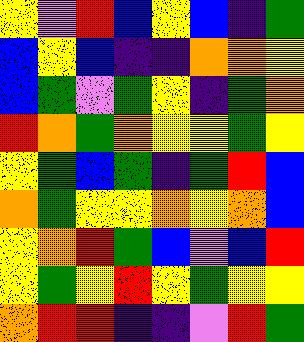[["yellow", "violet", "red", "blue", "yellow", "blue", "indigo", "green"], ["blue", "yellow", "blue", "indigo", "indigo", "orange", "orange", "yellow"], ["blue", "green", "violet", "green", "yellow", "indigo", "green", "orange"], ["red", "orange", "green", "orange", "yellow", "yellow", "green", "yellow"], ["yellow", "green", "blue", "green", "indigo", "green", "red", "blue"], ["orange", "green", "yellow", "yellow", "orange", "yellow", "orange", "blue"], ["yellow", "orange", "red", "green", "blue", "violet", "blue", "red"], ["yellow", "green", "yellow", "red", "yellow", "green", "yellow", "yellow"], ["orange", "red", "red", "indigo", "indigo", "violet", "red", "green"]]